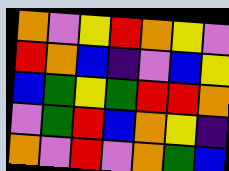[["orange", "violet", "yellow", "red", "orange", "yellow", "violet"], ["red", "orange", "blue", "indigo", "violet", "blue", "yellow"], ["blue", "green", "yellow", "green", "red", "red", "orange"], ["violet", "green", "red", "blue", "orange", "yellow", "indigo"], ["orange", "violet", "red", "violet", "orange", "green", "blue"]]